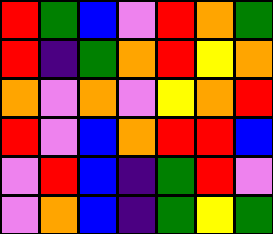[["red", "green", "blue", "violet", "red", "orange", "green"], ["red", "indigo", "green", "orange", "red", "yellow", "orange"], ["orange", "violet", "orange", "violet", "yellow", "orange", "red"], ["red", "violet", "blue", "orange", "red", "red", "blue"], ["violet", "red", "blue", "indigo", "green", "red", "violet"], ["violet", "orange", "blue", "indigo", "green", "yellow", "green"]]